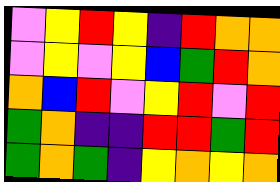[["violet", "yellow", "red", "yellow", "indigo", "red", "orange", "orange"], ["violet", "yellow", "violet", "yellow", "blue", "green", "red", "orange"], ["orange", "blue", "red", "violet", "yellow", "red", "violet", "red"], ["green", "orange", "indigo", "indigo", "red", "red", "green", "red"], ["green", "orange", "green", "indigo", "yellow", "orange", "yellow", "orange"]]